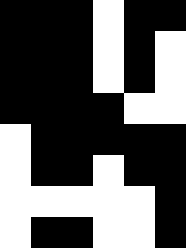[["black", "black", "black", "white", "black", "black"], ["black", "black", "black", "white", "black", "white"], ["black", "black", "black", "white", "black", "white"], ["black", "black", "black", "black", "white", "white"], ["white", "black", "black", "black", "black", "black"], ["white", "black", "black", "white", "black", "black"], ["white", "white", "white", "white", "white", "black"], ["white", "black", "black", "white", "white", "black"]]